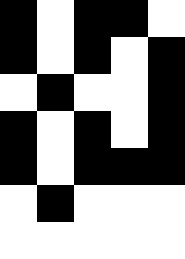[["black", "white", "black", "black", "white"], ["black", "white", "black", "white", "black"], ["white", "black", "white", "white", "black"], ["black", "white", "black", "white", "black"], ["black", "white", "black", "black", "black"], ["white", "black", "white", "white", "white"], ["white", "white", "white", "white", "white"]]